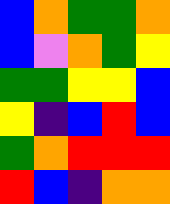[["blue", "orange", "green", "green", "orange"], ["blue", "violet", "orange", "green", "yellow"], ["green", "green", "yellow", "yellow", "blue"], ["yellow", "indigo", "blue", "red", "blue"], ["green", "orange", "red", "red", "red"], ["red", "blue", "indigo", "orange", "orange"]]